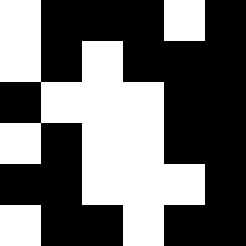[["white", "black", "black", "black", "white", "black"], ["white", "black", "white", "black", "black", "black"], ["black", "white", "white", "white", "black", "black"], ["white", "black", "white", "white", "black", "black"], ["black", "black", "white", "white", "white", "black"], ["white", "black", "black", "white", "black", "black"]]